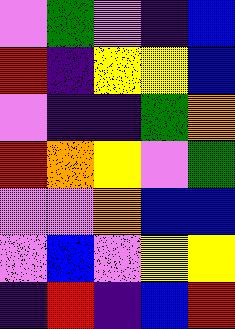[["violet", "green", "violet", "indigo", "blue"], ["red", "indigo", "yellow", "yellow", "blue"], ["violet", "indigo", "indigo", "green", "orange"], ["red", "orange", "yellow", "violet", "green"], ["violet", "violet", "orange", "blue", "blue"], ["violet", "blue", "violet", "yellow", "yellow"], ["indigo", "red", "indigo", "blue", "red"]]